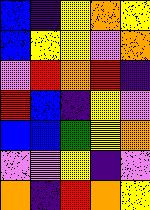[["blue", "indigo", "yellow", "orange", "yellow"], ["blue", "yellow", "yellow", "violet", "orange"], ["violet", "red", "orange", "red", "indigo"], ["red", "blue", "indigo", "yellow", "violet"], ["blue", "blue", "green", "yellow", "orange"], ["violet", "violet", "yellow", "indigo", "violet"], ["orange", "indigo", "red", "orange", "yellow"]]